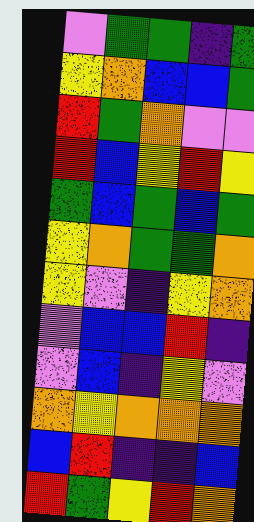[["violet", "green", "green", "indigo", "green"], ["yellow", "orange", "blue", "blue", "green"], ["red", "green", "orange", "violet", "violet"], ["red", "blue", "yellow", "red", "yellow"], ["green", "blue", "green", "blue", "green"], ["yellow", "orange", "green", "green", "orange"], ["yellow", "violet", "indigo", "yellow", "orange"], ["violet", "blue", "blue", "red", "indigo"], ["violet", "blue", "indigo", "yellow", "violet"], ["orange", "yellow", "orange", "orange", "orange"], ["blue", "red", "indigo", "indigo", "blue"], ["red", "green", "yellow", "red", "orange"]]